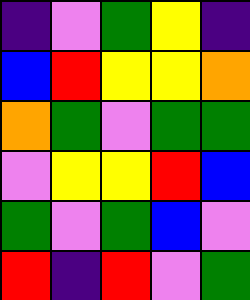[["indigo", "violet", "green", "yellow", "indigo"], ["blue", "red", "yellow", "yellow", "orange"], ["orange", "green", "violet", "green", "green"], ["violet", "yellow", "yellow", "red", "blue"], ["green", "violet", "green", "blue", "violet"], ["red", "indigo", "red", "violet", "green"]]